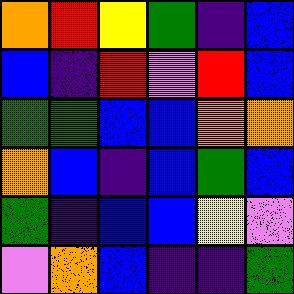[["orange", "red", "yellow", "green", "indigo", "blue"], ["blue", "indigo", "red", "violet", "red", "blue"], ["green", "green", "blue", "blue", "orange", "orange"], ["orange", "blue", "indigo", "blue", "green", "blue"], ["green", "indigo", "blue", "blue", "yellow", "violet"], ["violet", "orange", "blue", "indigo", "indigo", "green"]]